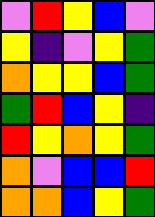[["violet", "red", "yellow", "blue", "violet"], ["yellow", "indigo", "violet", "yellow", "green"], ["orange", "yellow", "yellow", "blue", "green"], ["green", "red", "blue", "yellow", "indigo"], ["red", "yellow", "orange", "yellow", "green"], ["orange", "violet", "blue", "blue", "red"], ["orange", "orange", "blue", "yellow", "green"]]